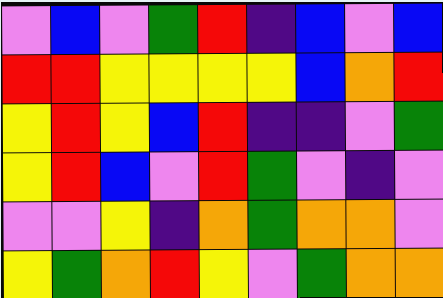[["violet", "blue", "violet", "green", "red", "indigo", "blue", "violet", "blue"], ["red", "red", "yellow", "yellow", "yellow", "yellow", "blue", "orange", "red"], ["yellow", "red", "yellow", "blue", "red", "indigo", "indigo", "violet", "green"], ["yellow", "red", "blue", "violet", "red", "green", "violet", "indigo", "violet"], ["violet", "violet", "yellow", "indigo", "orange", "green", "orange", "orange", "violet"], ["yellow", "green", "orange", "red", "yellow", "violet", "green", "orange", "orange"]]